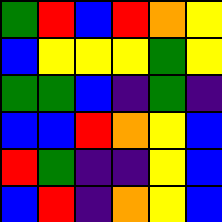[["green", "red", "blue", "red", "orange", "yellow"], ["blue", "yellow", "yellow", "yellow", "green", "yellow"], ["green", "green", "blue", "indigo", "green", "indigo"], ["blue", "blue", "red", "orange", "yellow", "blue"], ["red", "green", "indigo", "indigo", "yellow", "blue"], ["blue", "red", "indigo", "orange", "yellow", "blue"]]